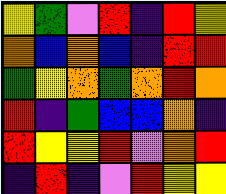[["yellow", "green", "violet", "red", "indigo", "red", "yellow"], ["orange", "blue", "orange", "blue", "indigo", "red", "red"], ["green", "yellow", "orange", "green", "orange", "red", "orange"], ["red", "indigo", "green", "blue", "blue", "orange", "indigo"], ["red", "yellow", "yellow", "red", "violet", "orange", "red"], ["indigo", "red", "indigo", "violet", "red", "yellow", "yellow"]]